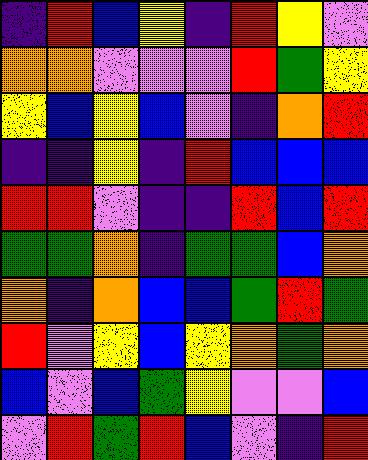[["indigo", "red", "blue", "yellow", "indigo", "red", "yellow", "violet"], ["orange", "orange", "violet", "violet", "violet", "red", "green", "yellow"], ["yellow", "blue", "yellow", "blue", "violet", "indigo", "orange", "red"], ["indigo", "indigo", "yellow", "indigo", "red", "blue", "blue", "blue"], ["red", "red", "violet", "indigo", "indigo", "red", "blue", "red"], ["green", "green", "orange", "indigo", "green", "green", "blue", "orange"], ["orange", "indigo", "orange", "blue", "blue", "green", "red", "green"], ["red", "violet", "yellow", "blue", "yellow", "orange", "green", "orange"], ["blue", "violet", "blue", "green", "yellow", "violet", "violet", "blue"], ["violet", "red", "green", "red", "blue", "violet", "indigo", "red"]]